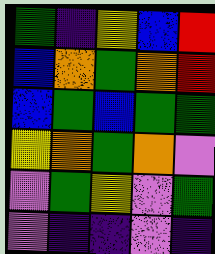[["green", "indigo", "yellow", "blue", "red"], ["blue", "orange", "green", "orange", "red"], ["blue", "green", "blue", "green", "green"], ["yellow", "orange", "green", "orange", "violet"], ["violet", "green", "yellow", "violet", "green"], ["violet", "indigo", "indigo", "violet", "indigo"]]